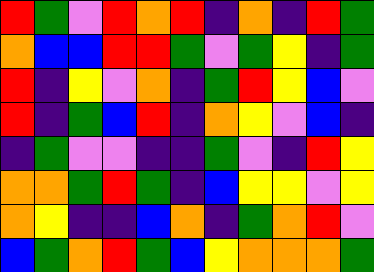[["red", "green", "violet", "red", "orange", "red", "indigo", "orange", "indigo", "red", "green"], ["orange", "blue", "blue", "red", "red", "green", "violet", "green", "yellow", "indigo", "green"], ["red", "indigo", "yellow", "violet", "orange", "indigo", "green", "red", "yellow", "blue", "violet"], ["red", "indigo", "green", "blue", "red", "indigo", "orange", "yellow", "violet", "blue", "indigo"], ["indigo", "green", "violet", "violet", "indigo", "indigo", "green", "violet", "indigo", "red", "yellow"], ["orange", "orange", "green", "red", "green", "indigo", "blue", "yellow", "yellow", "violet", "yellow"], ["orange", "yellow", "indigo", "indigo", "blue", "orange", "indigo", "green", "orange", "red", "violet"], ["blue", "green", "orange", "red", "green", "blue", "yellow", "orange", "orange", "orange", "green"]]